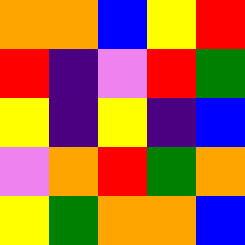[["orange", "orange", "blue", "yellow", "red"], ["red", "indigo", "violet", "red", "green"], ["yellow", "indigo", "yellow", "indigo", "blue"], ["violet", "orange", "red", "green", "orange"], ["yellow", "green", "orange", "orange", "blue"]]